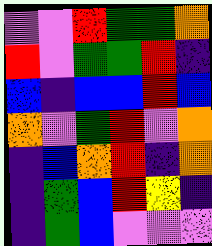[["violet", "violet", "red", "green", "green", "orange"], ["red", "violet", "green", "green", "red", "indigo"], ["blue", "indigo", "blue", "blue", "red", "blue"], ["orange", "violet", "green", "red", "violet", "orange"], ["indigo", "blue", "orange", "red", "indigo", "orange"], ["indigo", "green", "blue", "red", "yellow", "indigo"], ["indigo", "green", "blue", "violet", "violet", "violet"]]